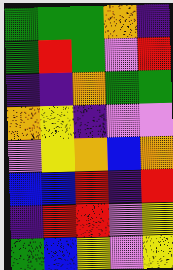[["green", "green", "green", "orange", "indigo"], ["green", "red", "green", "violet", "red"], ["indigo", "indigo", "orange", "green", "green"], ["orange", "yellow", "indigo", "violet", "violet"], ["violet", "yellow", "orange", "blue", "orange"], ["blue", "blue", "red", "indigo", "red"], ["indigo", "red", "red", "violet", "yellow"], ["green", "blue", "yellow", "violet", "yellow"]]